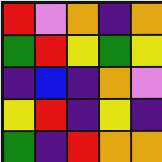[["red", "violet", "orange", "indigo", "orange"], ["green", "red", "yellow", "green", "yellow"], ["indigo", "blue", "indigo", "orange", "violet"], ["yellow", "red", "indigo", "yellow", "indigo"], ["green", "indigo", "red", "orange", "orange"]]